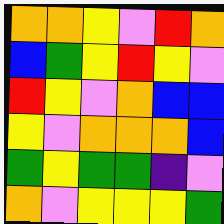[["orange", "orange", "yellow", "violet", "red", "orange"], ["blue", "green", "yellow", "red", "yellow", "violet"], ["red", "yellow", "violet", "orange", "blue", "blue"], ["yellow", "violet", "orange", "orange", "orange", "blue"], ["green", "yellow", "green", "green", "indigo", "violet"], ["orange", "violet", "yellow", "yellow", "yellow", "green"]]